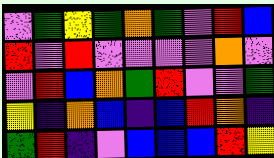[["violet", "green", "yellow", "green", "orange", "green", "violet", "red", "blue"], ["red", "violet", "red", "violet", "violet", "violet", "violet", "orange", "violet"], ["violet", "red", "blue", "orange", "green", "red", "violet", "violet", "green"], ["yellow", "indigo", "orange", "blue", "indigo", "blue", "red", "orange", "indigo"], ["green", "red", "indigo", "violet", "blue", "blue", "blue", "red", "yellow"]]